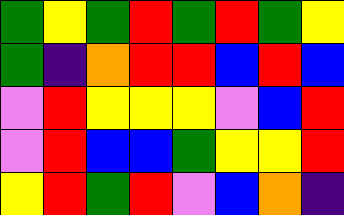[["green", "yellow", "green", "red", "green", "red", "green", "yellow"], ["green", "indigo", "orange", "red", "red", "blue", "red", "blue"], ["violet", "red", "yellow", "yellow", "yellow", "violet", "blue", "red"], ["violet", "red", "blue", "blue", "green", "yellow", "yellow", "red"], ["yellow", "red", "green", "red", "violet", "blue", "orange", "indigo"]]